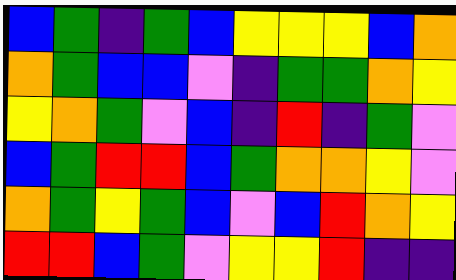[["blue", "green", "indigo", "green", "blue", "yellow", "yellow", "yellow", "blue", "orange"], ["orange", "green", "blue", "blue", "violet", "indigo", "green", "green", "orange", "yellow"], ["yellow", "orange", "green", "violet", "blue", "indigo", "red", "indigo", "green", "violet"], ["blue", "green", "red", "red", "blue", "green", "orange", "orange", "yellow", "violet"], ["orange", "green", "yellow", "green", "blue", "violet", "blue", "red", "orange", "yellow"], ["red", "red", "blue", "green", "violet", "yellow", "yellow", "red", "indigo", "indigo"]]